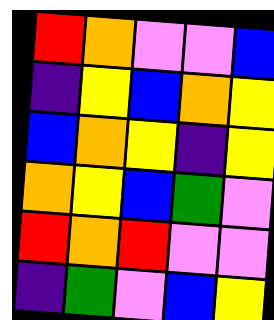[["red", "orange", "violet", "violet", "blue"], ["indigo", "yellow", "blue", "orange", "yellow"], ["blue", "orange", "yellow", "indigo", "yellow"], ["orange", "yellow", "blue", "green", "violet"], ["red", "orange", "red", "violet", "violet"], ["indigo", "green", "violet", "blue", "yellow"]]